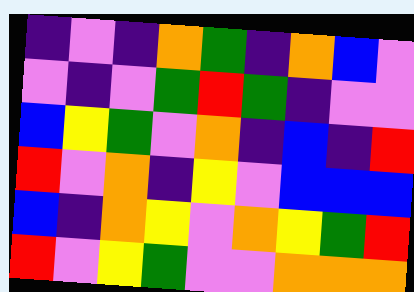[["indigo", "violet", "indigo", "orange", "green", "indigo", "orange", "blue", "violet"], ["violet", "indigo", "violet", "green", "red", "green", "indigo", "violet", "violet"], ["blue", "yellow", "green", "violet", "orange", "indigo", "blue", "indigo", "red"], ["red", "violet", "orange", "indigo", "yellow", "violet", "blue", "blue", "blue"], ["blue", "indigo", "orange", "yellow", "violet", "orange", "yellow", "green", "red"], ["red", "violet", "yellow", "green", "violet", "violet", "orange", "orange", "orange"]]